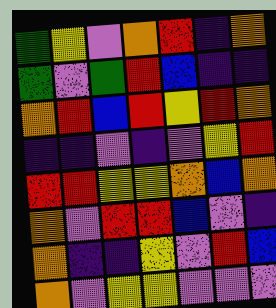[["green", "yellow", "violet", "orange", "red", "indigo", "orange"], ["green", "violet", "green", "red", "blue", "indigo", "indigo"], ["orange", "red", "blue", "red", "yellow", "red", "orange"], ["indigo", "indigo", "violet", "indigo", "violet", "yellow", "red"], ["red", "red", "yellow", "yellow", "orange", "blue", "orange"], ["orange", "violet", "red", "red", "blue", "violet", "indigo"], ["orange", "indigo", "indigo", "yellow", "violet", "red", "blue"], ["orange", "violet", "yellow", "yellow", "violet", "violet", "violet"]]